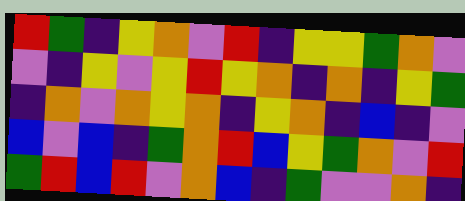[["red", "green", "indigo", "yellow", "orange", "violet", "red", "indigo", "yellow", "yellow", "green", "orange", "violet"], ["violet", "indigo", "yellow", "violet", "yellow", "red", "yellow", "orange", "indigo", "orange", "indigo", "yellow", "green"], ["indigo", "orange", "violet", "orange", "yellow", "orange", "indigo", "yellow", "orange", "indigo", "blue", "indigo", "violet"], ["blue", "violet", "blue", "indigo", "green", "orange", "red", "blue", "yellow", "green", "orange", "violet", "red"], ["green", "red", "blue", "red", "violet", "orange", "blue", "indigo", "green", "violet", "violet", "orange", "indigo"]]